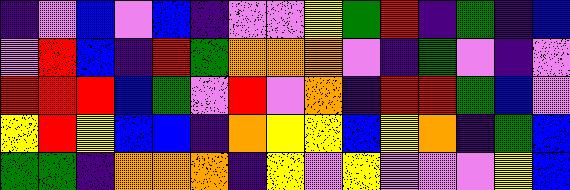[["indigo", "violet", "blue", "violet", "blue", "indigo", "violet", "violet", "yellow", "green", "red", "indigo", "green", "indigo", "blue"], ["violet", "red", "blue", "indigo", "red", "green", "orange", "orange", "orange", "violet", "indigo", "green", "violet", "indigo", "violet"], ["red", "red", "red", "blue", "green", "violet", "red", "violet", "orange", "indigo", "red", "red", "green", "blue", "violet"], ["yellow", "red", "yellow", "blue", "blue", "indigo", "orange", "yellow", "yellow", "blue", "yellow", "orange", "indigo", "green", "blue"], ["green", "green", "indigo", "orange", "orange", "orange", "indigo", "yellow", "violet", "yellow", "violet", "violet", "violet", "yellow", "blue"]]